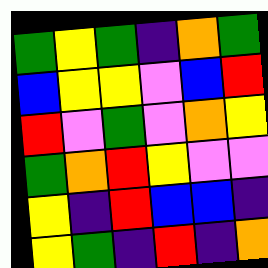[["green", "yellow", "green", "indigo", "orange", "green"], ["blue", "yellow", "yellow", "violet", "blue", "red"], ["red", "violet", "green", "violet", "orange", "yellow"], ["green", "orange", "red", "yellow", "violet", "violet"], ["yellow", "indigo", "red", "blue", "blue", "indigo"], ["yellow", "green", "indigo", "red", "indigo", "orange"]]